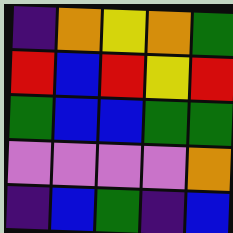[["indigo", "orange", "yellow", "orange", "green"], ["red", "blue", "red", "yellow", "red"], ["green", "blue", "blue", "green", "green"], ["violet", "violet", "violet", "violet", "orange"], ["indigo", "blue", "green", "indigo", "blue"]]